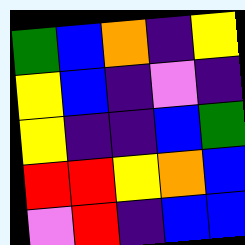[["green", "blue", "orange", "indigo", "yellow"], ["yellow", "blue", "indigo", "violet", "indigo"], ["yellow", "indigo", "indigo", "blue", "green"], ["red", "red", "yellow", "orange", "blue"], ["violet", "red", "indigo", "blue", "blue"]]